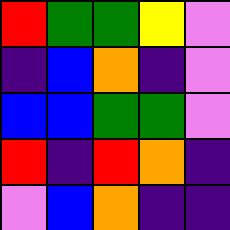[["red", "green", "green", "yellow", "violet"], ["indigo", "blue", "orange", "indigo", "violet"], ["blue", "blue", "green", "green", "violet"], ["red", "indigo", "red", "orange", "indigo"], ["violet", "blue", "orange", "indigo", "indigo"]]